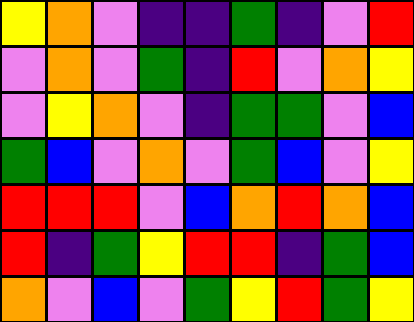[["yellow", "orange", "violet", "indigo", "indigo", "green", "indigo", "violet", "red"], ["violet", "orange", "violet", "green", "indigo", "red", "violet", "orange", "yellow"], ["violet", "yellow", "orange", "violet", "indigo", "green", "green", "violet", "blue"], ["green", "blue", "violet", "orange", "violet", "green", "blue", "violet", "yellow"], ["red", "red", "red", "violet", "blue", "orange", "red", "orange", "blue"], ["red", "indigo", "green", "yellow", "red", "red", "indigo", "green", "blue"], ["orange", "violet", "blue", "violet", "green", "yellow", "red", "green", "yellow"]]